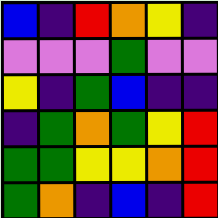[["blue", "indigo", "red", "orange", "yellow", "indigo"], ["violet", "violet", "violet", "green", "violet", "violet"], ["yellow", "indigo", "green", "blue", "indigo", "indigo"], ["indigo", "green", "orange", "green", "yellow", "red"], ["green", "green", "yellow", "yellow", "orange", "red"], ["green", "orange", "indigo", "blue", "indigo", "red"]]